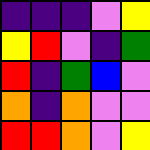[["indigo", "indigo", "indigo", "violet", "yellow"], ["yellow", "red", "violet", "indigo", "green"], ["red", "indigo", "green", "blue", "violet"], ["orange", "indigo", "orange", "violet", "violet"], ["red", "red", "orange", "violet", "yellow"]]